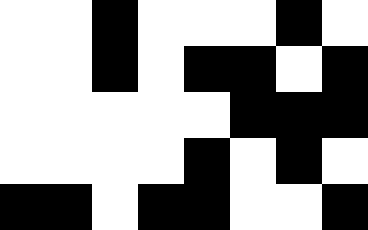[["white", "white", "black", "white", "white", "white", "black", "white"], ["white", "white", "black", "white", "black", "black", "white", "black"], ["white", "white", "white", "white", "white", "black", "black", "black"], ["white", "white", "white", "white", "black", "white", "black", "white"], ["black", "black", "white", "black", "black", "white", "white", "black"]]